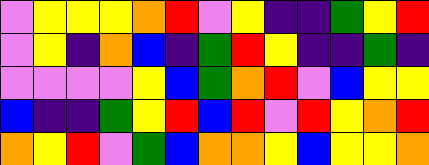[["violet", "yellow", "yellow", "yellow", "orange", "red", "violet", "yellow", "indigo", "indigo", "green", "yellow", "red"], ["violet", "yellow", "indigo", "orange", "blue", "indigo", "green", "red", "yellow", "indigo", "indigo", "green", "indigo"], ["violet", "violet", "violet", "violet", "yellow", "blue", "green", "orange", "red", "violet", "blue", "yellow", "yellow"], ["blue", "indigo", "indigo", "green", "yellow", "red", "blue", "red", "violet", "red", "yellow", "orange", "red"], ["orange", "yellow", "red", "violet", "green", "blue", "orange", "orange", "yellow", "blue", "yellow", "yellow", "orange"]]